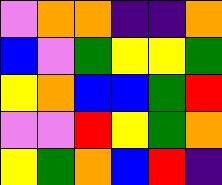[["violet", "orange", "orange", "indigo", "indigo", "orange"], ["blue", "violet", "green", "yellow", "yellow", "green"], ["yellow", "orange", "blue", "blue", "green", "red"], ["violet", "violet", "red", "yellow", "green", "orange"], ["yellow", "green", "orange", "blue", "red", "indigo"]]